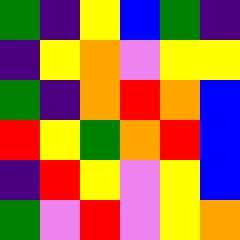[["green", "indigo", "yellow", "blue", "green", "indigo"], ["indigo", "yellow", "orange", "violet", "yellow", "yellow"], ["green", "indigo", "orange", "red", "orange", "blue"], ["red", "yellow", "green", "orange", "red", "blue"], ["indigo", "red", "yellow", "violet", "yellow", "blue"], ["green", "violet", "red", "violet", "yellow", "orange"]]